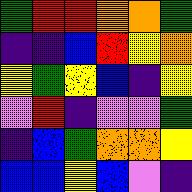[["green", "red", "red", "orange", "orange", "green"], ["indigo", "indigo", "blue", "red", "yellow", "orange"], ["yellow", "green", "yellow", "blue", "indigo", "yellow"], ["violet", "red", "indigo", "violet", "violet", "green"], ["indigo", "blue", "green", "orange", "orange", "yellow"], ["blue", "blue", "yellow", "blue", "violet", "indigo"]]